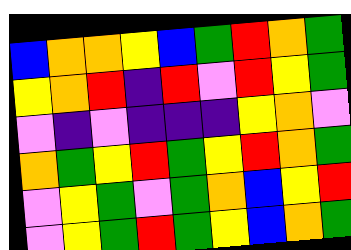[["blue", "orange", "orange", "yellow", "blue", "green", "red", "orange", "green"], ["yellow", "orange", "red", "indigo", "red", "violet", "red", "yellow", "green"], ["violet", "indigo", "violet", "indigo", "indigo", "indigo", "yellow", "orange", "violet"], ["orange", "green", "yellow", "red", "green", "yellow", "red", "orange", "green"], ["violet", "yellow", "green", "violet", "green", "orange", "blue", "yellow", "red"], ["violet", "yellow", "green", "red", "green", "yellow", "blue", "orange", "green"]]